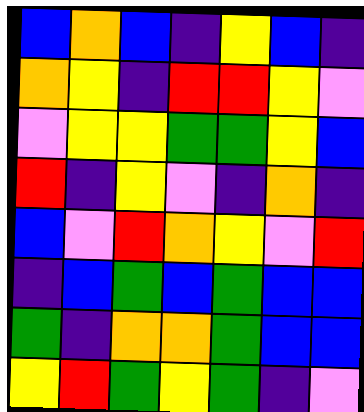[["blue", "orange", "blue", "indigo", "yellow", "blue", "indigo"], ["orange", "yellow", "indigo", "red", "red", "yellow", "violet"], ["violet", "yellow", "yellow", "green", "green", "yellow", "blue"], ["red", "indigo", "yellow", "violet", "indigo", "orange", "indigo"], ["blue", "violet", "red", "orange", "yellow", "violet", "red"], ["indigo", "blue", "green", "blue", "green", "blue", "blue"], ["green", "indigo", "orange", "orange", "green", "blue", "blue"], ["yellow", "red", "green", "yellow", "green", "indigo", "violet"]]